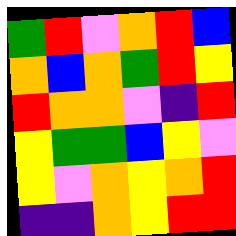[["green", "red", "violet", "orange", "red", "blue"], ["orange", "blue", "orange", "green", "red", "yellow"], ["red", "orange", "orange", "violet", "indigo", "red"], ["yellow", "green", "green", "blue", "yellow", "violet"], ["yellow", "violet", "orange", "yellow", "orange", "red"], ["indigo", "indigo", "orange", "yellow", "red", "red"]]